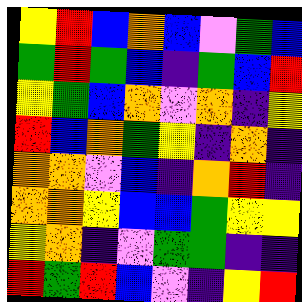[["yellow", "red", "blue", "orange", "blue", "violet", "green", "blue"], ["green", "red", "green", "blue", "indigo", "green", "blue", "red"], ["yellow", "green", "blue", "orange", "violet", "orange", "indigo", "yellow"], ["red", "blue", "orange", "green", "yellow", "indigo", "orange", "indigo"], ["orange", "orange", "violet", "blue", "indigo", "orange", "red", "indigo"], ["orange", "orange", "yellow", "blue", "blue", "green", "yellow", "yellow"], ["yellow", "orange", "indigo", "violet", "green", "green", "indigo", "indigo"], ["red", "green", "red", "blue", "violet", "indigo", "yellow", "red"]]